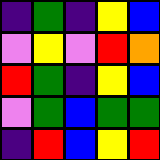[["indigo", "green", "indigo", "yellow", "blue"], ["violet", "yellow", "violet", "red", "orange"], ["red", "green", "indigo", "yellow", "blue"], ["violet", "green", "blue", "green", "green"], ["indigo", "red", "blue", "yellow", "red"]]